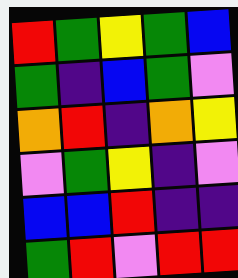[["red", "green", "yellow", "green", "blue"], ["green", "indigo", "blue", "green", "violet"], ["orange", "red", "indigo", "orange", "yellow"], ["violet", "green", "yellow", "indigo", "violet"], ["blue", "blue", "red", "indigo", "indigo"], ["green", "red", "violet", "red", "red"]]